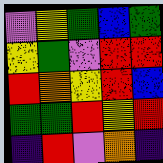[["violet", "yellow", "green", "blue", "green"], ["yellow", "green", "violet", "red", "red"], ["red", "orange", "yellow", "red", "blue"], ["green", "green", "red", "yellow", "red"], ["indigo", "red", "violet", "orange", "indigo"]]